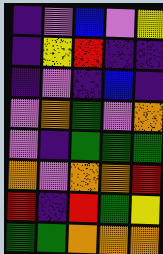[["indigo", "violet", "blue", "violet", "yellow"], ["indigo", "yellow", "red", "indigo", "indigo"], ["indigo", "violet", "indigo", "blue", "indigo"], ["violet", "orange", "green", "violet", "orange"], ["violet", "indigo", "green", "green", "green"], ["orange", "violet", "orange", "orange", "red"], ["red", "indigo", "red", "green", "yellow"], ["green", "green", "orange", "orange", "orange"]]